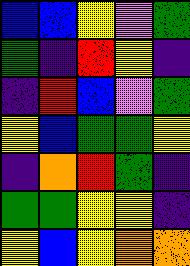[["blue", "blue", "yellow", "violet", "green"], ["green", "indigo", "red", "yellow", "indigo"], ["indigo", "red", "blue", "violet", "green"], ["yellow", "blue", "green", "green", "yellow"], ["indigo", "orange", "red", "green", "indigo"], ["green", "green", "yellow", "yellow", "indigo"], ["yellow", "blue", "yellow", "orange", "orange"]]